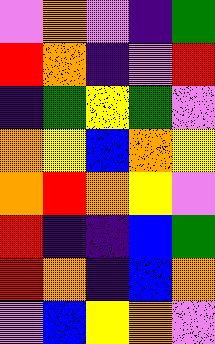[["violet", "orange", "violet", "indigo", "green"], ["red", "orange", "indigo", "violet", "red"], ["indigo", "green", "yellow", "green", "violet"], ["orange", "yellow", "blue", "orange", "yellow"], ["orange", "red", "orange", "yellow", "violet"], ["red", "indigo", "indigo", "blue", "green"], ["red", "orange", "indigo", "blue", "orange"], ["violet", "blue", "yellow", "orange", "violet"]]